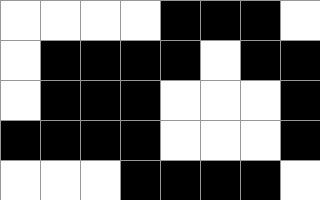[["white", "white", "white", "white", "black", "black", "black", "white"], ["white", "black", "black", "black", "black", "white", "black", "black"], ["white", "black", "black", "black", "white", "white", "white", "black"], ["black", "black", "black", "black", "white", "white", "white", "black"], ["white", "white", "white", "black", "black", "black", "black", "white"]]